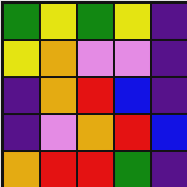[["green", "yellow", "green", "yellow", "indigo"], ["yellow", "orange", "violet", "violet", "indigo"], ["indigo", "orange", "red", "blue", "indigo"], ["indigo", "violet", "orange", "red", "blue"], ["orange", "red", "red", "green", "indigo"]]